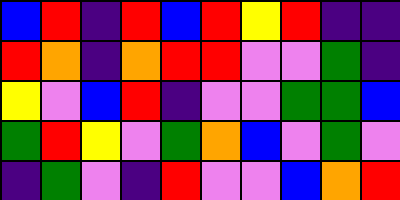[["blue", "red", "indigo", "red", "blue", "red", "yellow", "red", "indigo", "indigo"], ["red", "orange", "indigo", "orange", "red", "red", "violet", "violet", "green", "indigo"], ["yellow", "violet", "blue", "red", "indigo", "violet", "violet", "green", "green", "blue"], ["green", "red", "yellow", "violet", "green", "orange", "blue", "violet", "green", "violet"], ["indigo", "green", "violet", "indigo", "red", "violet", "violet", "blue", "orange", "red"]]